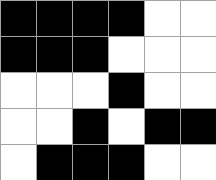[["black", "black", "black", "black", "white", "white"], ["black", "black", "black", "white", "white", "white"], ["white", "white", "white", "black", "white", "white"], ["white", "white", "black", "white", "black", "black"], ["white", "black", "black", "black", "white", "white"]]